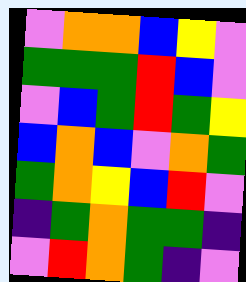[["violet", "orange", "orange", "blue", "yellow", "violet"], ["green", "green", "green", "red", "blue", "violet"], ["violet", "blue", "green", "red", "green", "yellow"], ["blue", "orange", "blue", "violet", "orange", "green"], ["green", "orange", "yellow", "blue", "red", "violet"], ["indigo", "green", "orange", "green", "green", "indigo"], ["violet", "red", "orange", "green", "indigo", "violet"]]